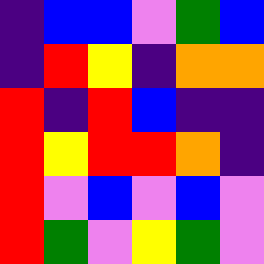[["indigo", "blue", "blue", "violet", "green", "blue"], ["indigo", "red", "yellow", "indigo", "orange", "orange"], ["red", "indigo", "red", "blue", "indigo", "indigo"], ["red", "yellow", "red", "red", "orange", "indigo"], ["red", "violet", "blue", "violet", "blue", "violet"], ["red", "green", "violet", "yellow", "green", "violet"]]